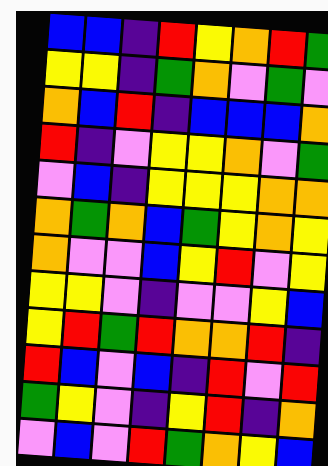[["blue", "blue", "indigo", "red", "yellow", "orange", "red", "green"], ["yellow", "yellow", "indigo", "green", "orange", "violet", "green", "violet"], ["orange", "blue", "red", "indigo", "blue", "blue", "blue", "orange"], ["red", "indigo", "violet", "yellow", "yellow", "orange", "violet", "green"], ["violet", "blue", "indigo", "yellow", "yellow", "yellow", "orange", "orange"], ["orange", "green", "orange", "blue", "green", "yellow", "orange", "yellow"], ["orange", "violet", "violet", "blue", "yellow", "red", "violet", "yellow"], ["yellow", "yellow", "violet", "indigo", "violet", "violet", "yellow", "blue"], ["yellow", "red", "green", "red", "orange", "orange", "red", "indigo"], ["red", "blue", "violet", "blue", "indigo", "red", "violet", "red"], ["green", "yellow", "violet", "indigo", "yellow", "red", "indigo", "orange"], ["violet", "blue", "violet", "red", "green", "orange", "yellow", "blue"]]